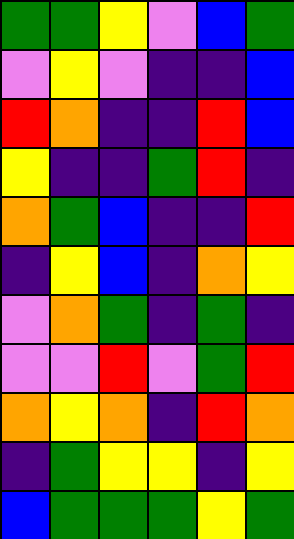[["green", "green", "yellow", "violet", "blue", "green"], ["violet", "yellow", "violet", "indigo", "indigo", "blue"], ["red", "orange", "indigo", "indigo", "red", "blue"], ["yellow", "indigo", "indigo", "green", "red", "indigo"], ["orange", "green", "blue", "indigo", "indigo", "red"], ["indigo", "yellow", "blue", "indigo", "orange", "yellow"], ["violet", "orange", "green", "indigo", "green", "indigo"], ["violet", "violet", "red", "violet", "green", "red"], ["orange", "yellow", "orange", "indigo", "red", "orange"], ["indigo", "green", "yellow", "yellow", "indigo", "yellow"], ["blue", "green", "green", "green", "yellow", "green"]]